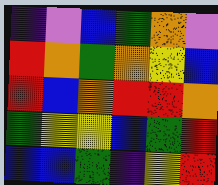[["indigo", "violet", "blue", "green", "orange", "violet"], ["red", "orange", "green", "orange", "yellow", "blue"], ["red", "blue", "orange", "red", "red", "orange"], ["green", "yellow", "yellow", "blue", "green", "red"], ["blue", "blue", "green", "indigo", "yellow", "red"]]